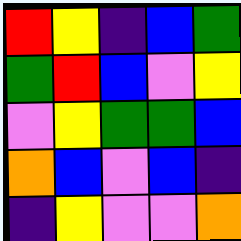[["red", "yellow", "indigo", "blue", "green"], ["green", "red", "blue", "violet", "yellow"], ["violet", "yellow", "green", "green", "blue"], ["orange", "blue", "violet", "blue", "indigo"], ["indigo", "yellow", "violet", "violet", "orange"]]